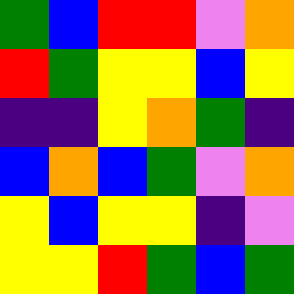[["green", "blue", "red", "red", "violet", "orange"], ["red", "green", "yellow", "yellow", "blue", "yellow"], ["indigo", "indigo", "yellow", "orange", "green", "indigo"], ["blue", "orange", "blue", "green", "violet", "orange"], ["yellow", "blue", "yellow", "yellow", "indigo", "violet"], ["yellow", "yellow", "red", "green", "blue", "green"]]